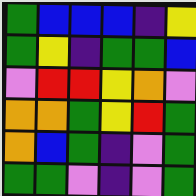[["green", "blue", "blue", "blue", "indigo", "yellow"], ["green", "yellow", "indigo", "green", "green", "blue"], ["violet", "red", "red", "yellow", "orange", "violet"], ["orange", "orange", "green", "yellow", "red", "green"], ["orange", "blue", "green", "indigo", "violet", "green"], ["green", "green", "violet", "indigo", "violet", "green"]]